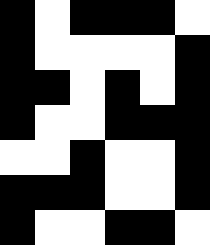[["black", "white", "black", "black", "black", "white"], ["black", "white", "white", "white", "white", "black"], ["black", "black", "white", "black", "white", "black"], ["black", "white", "white", "black", "black", "black"], ["white", "white", "black", "white", "white", "black"], ["black", "black", "black", "white", "white", "black"], ["black", "white", "white", "black", "black", "white"]]